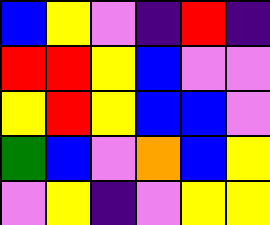[["blue", "yellow", "violet", "indigo", "red", "indigo"], ["red", "red", "yellow", "blue", "violet", "violet"], ["yellow", "red", "yellow", "blue", "blue", "violet"], ["green", "blue", "violet", "orange", "blue", "yellow"], ["violet", "yellow", "indigo", "violet", "yellow", "yellow"]]